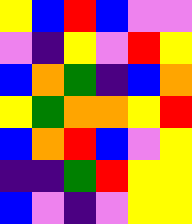[["yellow", "blue", "red", "blue", "violet", "violet"], ["violet", "indigo", "yellow", "violet", "red", "yellow"], ["blue", "orange", "green", "indigo", "blue", "orange"], ["yellow", "green", "orange", "orange", "yellow", "red"], ["blue", "orange", "red", "blue", "violet", "yellow"], ["indigo", "indigo", "green", "red", "yellow", "yellow"], ["blue", "violet", "indigo", "violet", "yellow", "yellow"]]